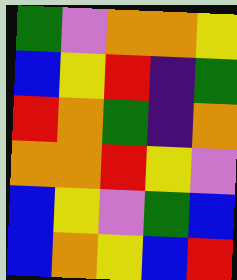[["green", "violet", "orange", "orange", "yellow"], ["blue", "yellow", "red", "indigo", "green"], ["red", "orange", "green", "indigo", "orange"], ["orange", "orange", "red", "yellow", "violet"], ["blue", "yellow", "violet", "green", "blue"], ["blue", "orange", "yellow", "blue", "red"]]